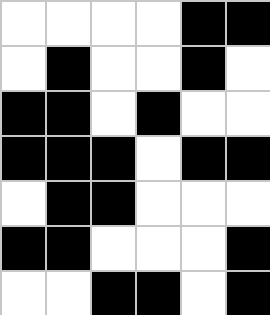[["white", "white", "white", "white", "black", "black"], ["white", "black", "white", "white", "black", "white"], ["black", "black", "white", "black", "white", "white"], ["black", "black", "black", "white", "black", "black"], ["white", "black", "black", "white", "white", "white"], ["black", "black", "white", "white", "white", "black"], ["white", "white", "black", "black", "white", "black"]]